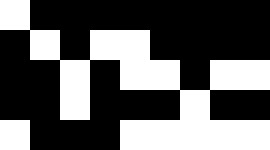[["white", "black", "black", "black", "black", "black", "black", "black", "black"], ["black", "white", "black", "white", "white", "black", "black", "black", "black"], ["black", "black", "white", "black", "white", "white", "black", "white", "white"], ["black", "black", "white", "black", "black", "black", "white", "black", "black"], ["white", "black", "black", "black", "white", "white", "white", "white", "white"]]